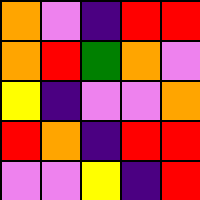[["orange", "violet", "indigo", "red", "red"], ["orange", "red", "green", "orange", "violet"], ["yellow", "indigo", "violet", "violet", "orange"], ["red", "orange", "indigo", "red", "red"], ["violet", "violet", "yellow", "indigo", "red"]]